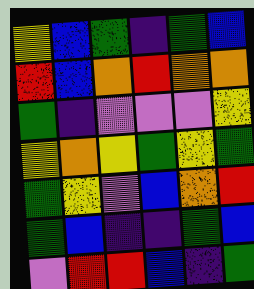[["yellow", "blue", "green", "indigo", "green", "blue"], ["red", "blue", "orange", "red", "orange", "orange"], ["green", "indigo", "violet", "violet", "violet", "yellow"], ["yellow", "orange", "yellow", "green", "yellow", "green"], ["green", "yellow", "violet", "blue", "orange", "red"], ["green", "blue", "indigo", "indigo", "green", "blue"], ["violet", "red", "red", "blue", "indigo", "green"]]